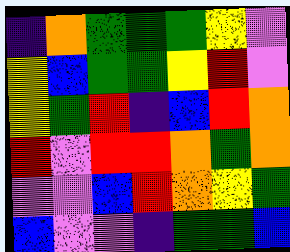[["indigo", "orange", "green", "green", "green", "yellow", "violet"], ["yellow", "blue", "green", "green", "yellow", "red", "violet"], ["yellow", "green", "red", "indigo", "blue", "red", "orange"], ["red", "violet", "red", "red", "orange", "green", "orange"], ["violet", "violet", "blue", "red", "orange", "yellow", "green"], ["blue", "violet", "violet", "indigo", "green", "green", "blue"]]